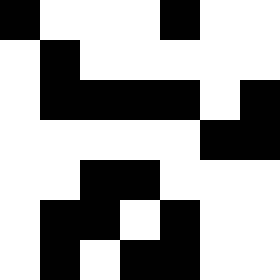[["black", "white", "white", "white", "black", "white", "white"], ["white", "black", "white", "white", "white", "white", "white"], ["white", "black", "black", "black", "black", "white", "black"], ["white", "white", "white", "white", "white", "black", "black"], ["white", "white", "black", "black", "white", "white", "white"], ["white", "black", "black", "white", "black", "white", "white"], ["white", "black", "white", "black", "black", "white", "white"]]